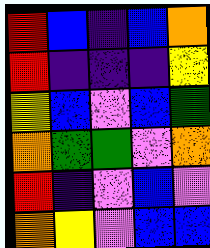[["red", "blue", "indigo", "blue", "orange"], ["red", "indigo", "indigo", "indigo", "yellow"], ["yellow", "blue", "violet", "blue", "green"], ["orange", "green", "green", "violet", "orange"], ["red", "indigo", "violet", "blue", "violet"], ["orange", "yellow", "violet", "blue", "blue"]]